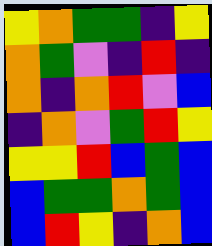[["yellow", "orange", "green", "green", "indigo", "yellow"], ["orange", "green", "violet", "indigo", "red", "indigo"], ["orange", "indigo", "orange", "red", "violet", "blue"], ["indigo", "orange", "violet", "green", "red", "yellow"], ["yellow", "yellow", "red", "blue", "green", "blue"], ["blue", "green", "green", "orange", "green", "blue"], ["blue", "red", "yellow", "indigo", "orange", "blue"]]